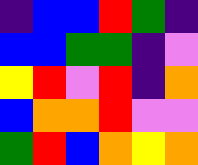[["indigo", "blue", "blue", "red", "green", "indigo"], ["blue", "blue", "green", "green", "indigo", "violet"], ["yellow", "red", "violet", "red", "indigo", "orange"], ["blue", "orange", "orange", "red", "violet", "violet"], ["green", "red", "blue", "orange", "yellow", "orange"]]